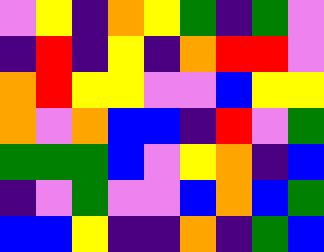[["violet", "yellow", "indigo", "orange", "yellow", "green", "indigo", "green", "violet"], ["indigo", "red", "indigo", "yellow", "indigo", "orange", "red", "red", "violet"], ["orange", "red", "yellow", "yellow", "violet", "violet", "blue", "yellow", "yellow"], ["orange", "violet", "orange", "blue", "blue", "indigo", "red", "violet", "green"], ["green", "green", "green", "blue", "violet", "yellow", "orange", "indigo", "blue"], ["indigo", "violet", "green", "violet", "violet", "blue", "orange", "blue", "green"], ["blue", "blue", "yellow", "indigo", "indigo", "orange", "indigo", "green", "blue"]]